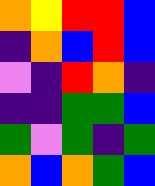[["orange", "yellow", "red", "red", "blue"], ["indigo", "orange", "blue", "red", "blue"], ["violet", "indigo", "red", "orange", "indigo"], ["indigo", "indigo", "green", "green", "blue"], ["green", "violet", "green", "indigo", "green"], ["orange", "blue", "orange", "green", "blue"]]